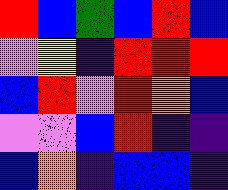[["red", "blue", "green", "blue", "red", "blue"], ["violet", "yellow", "indigo", "red", "red", "red"], ["blue", "red", "violet", "red", "orange", "blue"], ["violet", "violet", "blue", "red", "indigo", "indigo"], ["blue", "orange", "indigo", "blue", "blue", "indigo"]]